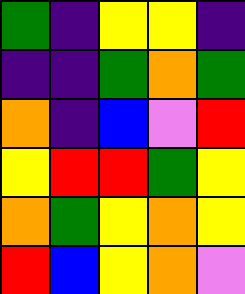[["green", "indigo", "yellow", "yellow", "indigo"], ["indigo", "indigo", "green", "orange", "green"], ["orange", "indigo", "blue", "violet", "red"], ["yellow", "red", "red", "green", "yellow"], ["orange", "green", "yellow", "orange", "yellow"], ["red", "blue", "yellow", "orange", "violet"]]